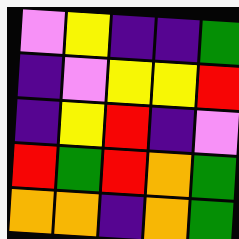[["violet", "yellow", "indigo", "indigo", "green"], ["indigo", "violet", "yellow", "yellow", "red"], ["indigo", "yellow", "red", "indigo", "violet"], ["red", "green", "red", "orange", "green"], ["orange", "orange", "indigo", "orange", "green"]]